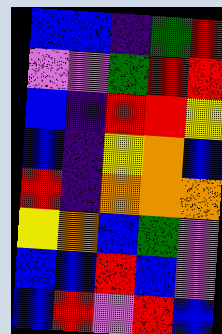[["blue", "blue", "indigo", "green", "red"], ["violet", "violet", "green", "red", "red"], ["blue", "indigo", "red", "red", "yellow"], ["blue", "indigo", "yellow", "orange", "blue"], ["red", "indigo", "orange", "orange", "orange"], ["yellow", "orange", "blue", "green", "violet"], ["blue", "blue", "red", "blue", "violet"], ["blue", "red", "violet", "red", "blue"]]